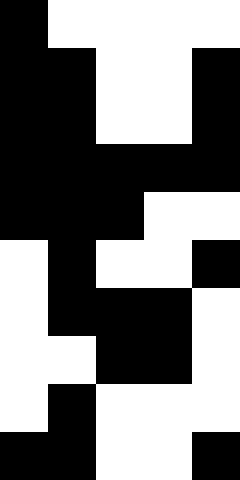[["black", "white", "white", "white", "white"], ["black", "black", "white", "white", "black"], ["black", "black", "white", "white", "black"], ["black", "black", "black", "black", "black"], ["black", "black", "black", "white", "white"], ["white", "black", "white", "white", "black"], ["white", "black", "black", "black", "white"], ["white", "white", "black", "black", "white"], ["white", "black", "white", "white", "white"], ["black", "black", "white", "white", "black"]]